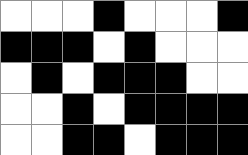[["white", "white", "white", "black", "white", "white", "white", "black"], ["black", "black", "black", "white", "black", "white", "white", "white"], ["white", "black", "white", "black", "black", "black", "white", "white"], ["white", "white", "black", "white", "black", "black", "black", "black"], ["white", "white", "black", "black", "white", "black", "black", "black"]]